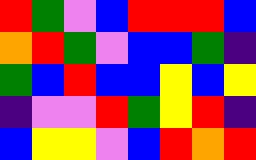[["red", "green", "violet", "blue", "red", "red", "red", "blue"], ["orange", "red", "green", "violet", "blue", "blue", "green", "indigo"], ["green", "blue", "red", "blue", "blue", "yellow", "blue", "yellow"], ["indigo", "violet", "violet", "red", "green", "yellow", "red", "indigo"], ["blue", "yellow", "yellow", "violet", "blue", "red", "orange", "red"]]